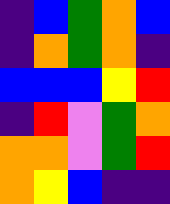[["indigo", "blue", "green", "orange", "blue"], ["indigo", "orange", "green", "orange", "indigo"], ["blue", "blue", "blue", "yellow", "red"], ["indigo", "red", "violet", "green", "orange"], ["orange", "orange", "violet", "green", "red"], ["orange", "yellow", "blue", "indigo", "indigo"]]